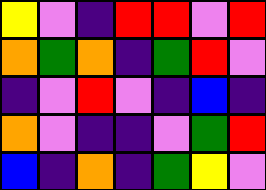[["yellow", "violet", "indigo", "red", "red", "violet", "red"], ["orange", "green", "orange", "indigo", "green", "red", "violet"], ["indigo", "violet", "red", "violet", "indigo", "blue", "indigo"], ["orange", "violet", "indigo", "indigo", "violet", "green", "red"], ["blue", "indigo", "orange", "indigo", "green", "yellow", "violet"]]